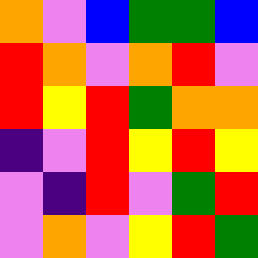[["orange", "violet", "blue", "green", "green", "blue"], ["red", "orange", "violet", "orange", "red", "violet"], ["red", "yellow", "red", "green", "orange", "orange"], ["indigo", "violet", "red", "yellow", "red", "yellow"], ["violet", "indigo", "red", "violet", "green", "red"], ["violet", "orange", "violet", "yellow", "red", "green"]]